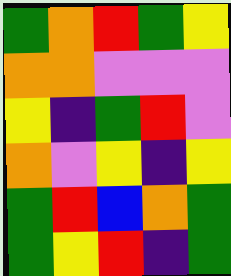[["green", "orange", "red", "green", "yellow"], ["orange", "orange", "violet", "violet", "violet"], ["yellow", "indigo", "green", "red", "violet"], ["orange", "violet", "yellow", "indigo", "yellow"], ["green", "red", "blue", "orange", "green"], ["green", "yellow", "red", "indigo", "green"]]